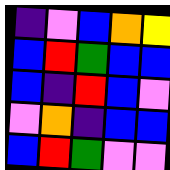[["indigo", "violet", "blue", "orange", "yellow"], ["blue", "red", "green", "blue", "blue"], ["blue", "indigo", "red", "blue", "violet"], ["violet", "orange", "indigo", "blue", "blue"], ["blue", "red", "green", "violet", "violet"]]